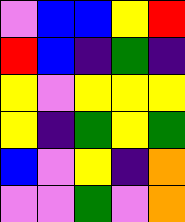[["violet", "blue", "blue", "yellow", "red"], ["red", "blue", "indigo", "green", "indigo"], ["yellow", "violet", "yellow", "yellow", "yellow"], ["yellow", "indigo", "green", "yellow", "green"], ["blue", "violet", "yellow", "indigo", "orange"], ["violet", "violet", "green", "violet", "orange"]]